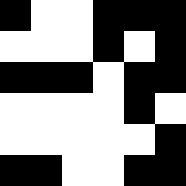[["black", "white", "white", "black", "black", "black"], ["white", "white", "white", "black", "white", "black"], ["black", "black", "black", "white", "black", "black"], ["white", "white", "white", "white", "black", "white"], ["white", "white", "white", "white", "white", "black"], ["black", "black", "white", "white", "black", "black"]]